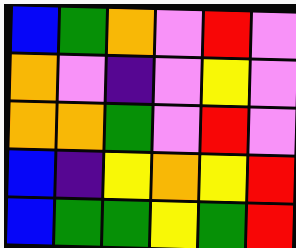[["blue", "green", "orange", "violet", "red", "violet"], ["orange", "violet", "indigo", "violet", "yellow", "violet"], ["orange", "orange", "green", "violet", "red", "violet"], ["blue", "indigo", "yellow", "orange", "yellow", "red"], ["blue", "green", "green", "yellow", "green", "red"]]